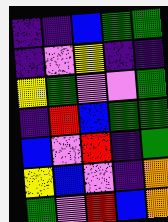[["indigo", "indigo", "blue", "green", "green"], ["indigo", "violet", "yellow", "indigo", "indigo"], ["yellow", "green", "violet", "violet", "green"], ["indigo", "red", "blue", "green", "green"], ["blue", "violet", "red", "indigo", "green"], ["yellow", "blue", "violet", "indigo", "orange"], ["green", "violet", "red", "blue", "orange"]]